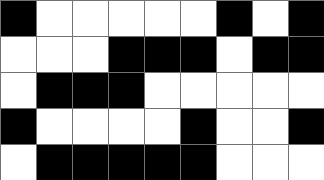[["black", "white", "white", "white", "white", "white", "black", "white", "black"], ["white", "white", "white", "black", "black", "black", "white", "black", "black"], ["white", "black", "black", "black", "white", "white", "white", "white", "white"], ["black", "white", "white", "white", "white", "black", "white", "white", "black"], ["white", "black", "black", "black", "black", "black", "white", "white", "white"]]